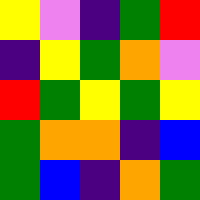[["yellow", "violet", "indigo", "green", "red"], ["indigo", "yellow", "green", "orange", "violet"], ["red", "green", "yellow", "green", "yellow"], ["green", "orange", "orange", "indigo", "blue"], ["green", "blue", "indigo", "orange", "green"]]